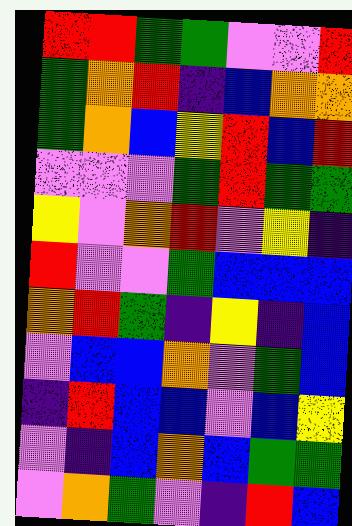[["red", "red", "green", "green", "violet", "violet", "red"], ["green", "orange", "red", "indigo", "blue", "orange", "orange"], ["green", "orange", "blue", "yellow", "red", "blue", "red"], ["violet", "violet", "violet", "green", "red", "green", "green"], ["yellow", "violet", "orange", "red", "violet", "yellow", "indigo"], ["red", "violet", "violet", "green", "blue", "blue", "blue"], ["orange", "red", "green", "indigo", "yellow", "indigo", "blue"], ["violet", "blue", "blue", "orange", "violet", "green", "blue"], ["indigo", "red", "blue", "blue", "violet", "blue", "yellow"], ["violet", "indigo", "blue", "orange", "blue", "green", "green"], ["violet", "orange", "green", "violet", "indigo", "red", "blue"]]